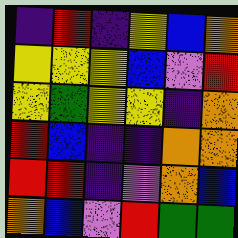[["indigo", "red", "indigo", "yellow", "blue", "orange"], ["yellow", "yellow", "yellow", "blue", "violet", "red"], ["yellow", "green", "yellow", "yellow", "indigo", "orange"], ["red", "blue", "indigo", "indigo", "orange", "orange"], ["red", "red", "indigo", "violet", "orange", "blue"], ["orange", "blue", "violet", "red", "green", "green"]]